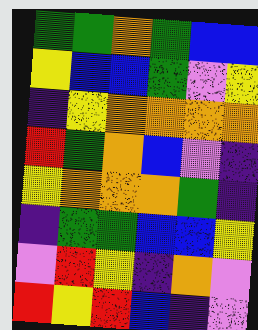[["green", "green", "orange", "green", "blue", "blue"], ["yellow", "blue", "blue", "green", "violet", "yellow"], ["indigo", "yellow", "orange", "orange", "orange", "orange"], ["red", "green", "orange", "blue", "violet", "indigo"], ["yellow", "orange", "orange", "orange", "green", "indigo"], ["indigo", "green", "green", "blue", "blue", "yellow"], ["violet", "red", "yellow", "indigo", "orange", "violet"], ["red", "yellow", "red", "blue", "indigo", "violet"]]